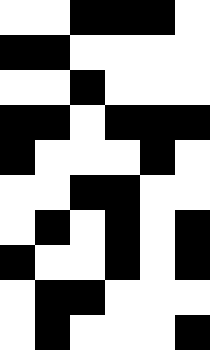[["white", "white", "black", "black", "black", "white"], ["black", "black", "white", "white", "white", "white"], ["white", "white", "black", "white", "white", "white"], ["black", "black", "white", "black", "black", "black"], ["black", "white", "white", "white", "black", "white"], ["white", "white", "black", "black", "white", "white"], ["white", "black", "white", "black", "white", "black"], ["black", "white", "white", "black", "white", "black"], ["white", "black", "black", "white", "white", "white"], ["white", "black", "white", "white", "white", "black"]]